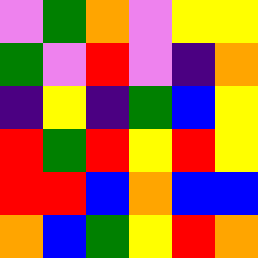[["violet", "green", "orange", "violet", "yellow", "yellow"], ["green", "violet", "red", "violet", "indigo", "orange"], ["indigo", "yellow", "indigo", "green", "blue", "yellow"], ["red", "green", "red", "yellow", "red", "yellow"], ["red", "red", "blue", "orange", "blue", "blue"], ["orange", "blue", "green", "yellow", "red", "orange"]]